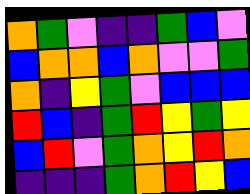[["orange", "green", "violet", "indigo", "indigo", "green", "blue", "violet"], ["blue", "orange", "orange", "blue", "orange", "violet", "violet", "green"], ["orange", "indigo", "yellow", "green", "violet", "blue", "blue", "blue"], ["red", "blue", "indigo", "green", "red", "yellow", "green", "yellow"], ["blue", "red", "violet", "green", "orange", "yellow", "red", "orange"], ["indigo", "indigo", "indigo", "green", "orange", "red", "yellow", "blue"]]